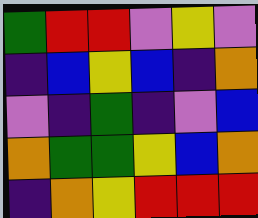[["green", "red", "red", "violet", "yellow", "violet"], ["indigo", "blue", "yellow", "blue", "indigo", "orange"], ["violet", "indigo", "green", "indigo", "violet", "blue"], ["orange", "green", "green", "yellow", "blue", "orange"], ["indigo", "orange", "yellow", "red", "red", "red"]]